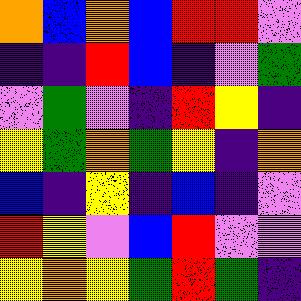[["orange", "blue", "orange", "blue", "red", "red", "violet"], ["indigo", "indigo", "red", "blue", "indigo", "violet", "green"], ["violet", "green", "violet", "indigo", "red", "yellow", "indigo"], ["yellow", "green", "orange", "green", "yellow", "indigo", "orange"], ["blue", "indigo", "yellow", "indigo", "blue", "indigo", "violet"], ["red", "yellow", "violet", "blue", "red", "violet", "violet"], ["yellow", "orange", "yellow", "green", "red", "green", "indigo"]]